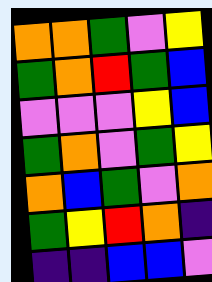[["orange", "orange", "green", "violet", "yellow"], ["green", "orange", "red", "green", "blue"], ["violet", "violet", "violet", "yellow", "blue"], ["green", "orange", "violet", "green", "yellow"], ["orange", "blue", "green", "violet", "orange"], ["green", "yellow", "red", "orange", "indigo"], ["indigo", "indigo", "blue", "blue", "violet"]]